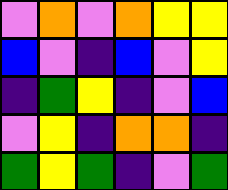[["violet", "orange", "violet", "orange", "yellow", "yellow"], ["blue", "violet", "indigo", "blue", "violet", "yellow"], ["indigo", "green", "yellow", "indigo", "violet", "blue"], ["violet", "yellow", "indigo", "orange", "orange", "indigo"], ["green", "yellow", "green", "indigo", "violet", "green"]]